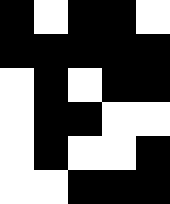[["black", "white", "black", "black", "white"], ["black", "black", "black", "black", "black"], ["white", "black", "white", "black", "black"], ["white", "black", "black", "white", "white"], ["white", "black", "white", "white", "black"], ["white", "white", "black", "black", "black"]]